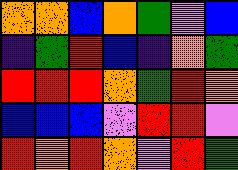[["orange", "orange", "blue", "orange", "green", "violet", "blue"], ["indigo", "green", "red", "blue", "indigo", "orange", "green"], ["red", "red", "red", "orange", "green", "red", "orange"], ["blue", "blue", "blue", "violet", "red", "red", "violet"], ["red", "orange", "red", "orange", "violet", "red", "green"]]